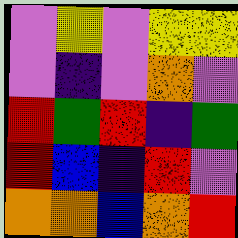[["violet", "yellow", "violet", "yellow", "yellow"], ["violet", "indigo", "violet", "orange", "violet"], ["red", "green", "red", "indigo", "green"], ["red", "blue", "indigo", "red", "violet"], ["orange", "orange", "blue", "orange", "red"]]